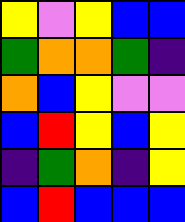[["yellow", "violet", "yellow", "blue", "blue"], ["green", "orange", "orange", "green", "indigo"], ["orange", "blue", "yellow", "violet", "violet"], ["blue", "red", "yellow", "blue", "yellow"], ["indigo", "green", "orange", "indigo", "yellow"], ["blue", "red", "blue", "blue", "blue"]]